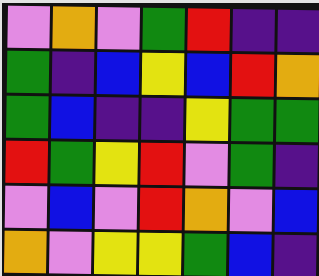[["violet", "orange", "violet", "green", "red", "indigo", "indigo"], ["green", "indigo", "blue", "yellow", "blue", "red", "orange"], ["green", "blue", "indigo", "indigo", "yellow", "green", "green"], ["red", "green", "yellow", "red", "violet", "green", "indigo"], ["violet", "blue", "violet", "red", "orange", "violet", "blue"], ["orange", "violet", "yellow", "yellow", "green", "blue", "indigo"]]